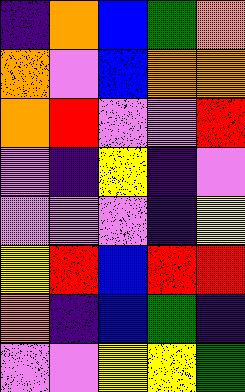[["indigo", "orange", "blue", "green", "orange"], ["orange", "violet", "blue", "orange", "orange"], ["orange", "red", "violet", "violet", "red"], ["violet", "indigo", "yellow", "indigo", "violet"], ["violet", "violet", "violet", "indigo", "yellow"], ["yellow", "red", "blue", "red", "red"], ["orange", "indigo", "blue", "green", "indigo"], ["violet", "violet", "yellow", "yellow", "green"]]